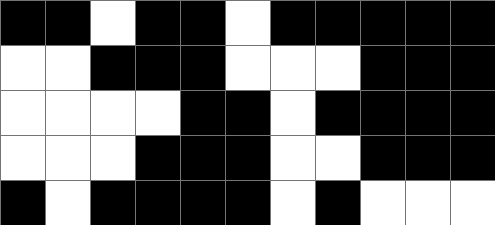[["black", "black", "white", "black", "black", "white", "black", "black", "black", "black", "black"], ["white", "white", "black", "black", "black", "white", "white", "white", "black", "black", "black"], ["white", "white", "white", "white", "black", "black", "white", "black", "black", "black", "black"], ["white", "white", "white", "black", "black", "black", "white", "white", "black", "black", "black"], ["black", "white", "black", "black", "black", "black", "white", "black", "white", "white", "white"]]